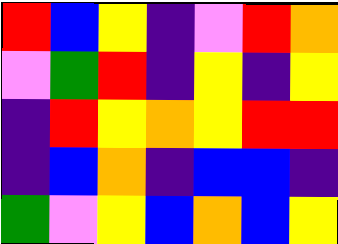[["red", "blue", "yellow", "indigo", "violet", "red", "orange"], ["violet", "green", "red", "indigo", "yellow", "indigo", "yellow"], ["indigo", "red", "yellow", "orange", "yellow", "red", "red"], ["indigo", "blue", "orange", "indigo", "blue", "blue", "indigo"], ["green", "violet", "yellow", "blue", "orange", "blue", "yellow"]]